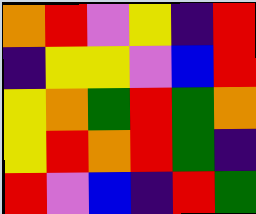[["orange", "red", "violet", "yellow", "indigo", "red"], ["indigo", "yellow", "yellow", "violet", "blue", "red"], ["yellow", "orange", "green", "red", "green", "orange"], ["yellow", "red", "orange", "red", "green", "indigo"], ["red", "violet", "blue", "indigo", "red", "green"]]